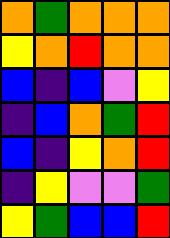[["orange", "green", "orange", "orange", "orange"], ["yellow", "orange", "red", "orange", "orange"], ["blue", "indigo", "blue", "violet", "yellow"], ["indigo", "blue", "orange", "green", "red"], ["blue", "indigo", "yellow", "orange", "red"], ["indigo", "yellow", "violet", "violet", "green"], ["yellow", "green", "blue", "blue", "red"]]